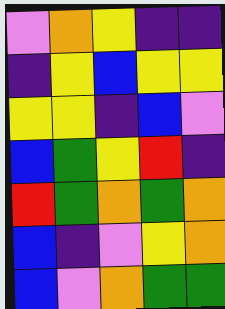[["violet", "orange", "yellow", "indigo", "indigo"], ["indigo", "yellow", "blue", "yellow", "yellow"], ["yellow", "yellow", "indigo", "blue", "violet"], ["blue", "green", "yellow", "red", "indigo"], ["red", "green", "orange", "green", "orange"], ["blue", "indigo", "violet", "yellow", "orange"], ["blue", "violet", "orange", "green", "green"]]